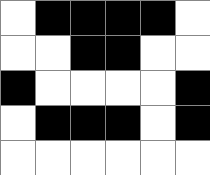[["white", "black", "black", "black", "black", "white"], ["white", "white", "black", "black", "white", "white"], ["black", "white", "white", "white", "white", "black"], ["white", "black", "black", "black", "white", "black"], ["white", "white", "white", "white", "white", "white"]]